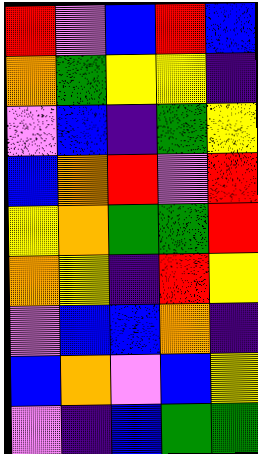[["red", "violet", "blue", "red", "blue"], ["orange", "green", "yellow", "yellow", "indigo"], ["violet", "blue", "indigo", "green", "yellow"], ["blue", "orange", "red", "violet", "red"], ["yellow", "orange", "green", "green", "red"], ["orange", "yellow", "indigo", "red", "yellow"], ["violet", "blue", "blue", "orange", "indigo"], ["blue", "orange", "violet", "blue", "yellow"], ["violet", "indigo", "blue", "green", "green"]]